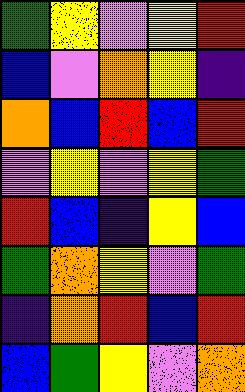[["green", "yellow", "violet", "yellow", "red"], ["blue", "violet", "orange", "yellow", "indigo"], ["orange", "blue", "red", "blue", "red"], ["violet", "yellow", "violet", "yellow", "green"], ["red", "blue", "indigo", "yellow", "blue"], ["green", "orange", "yellow", "violet", "green"], ["indigo", "orange", "red", "blue", "red"], ["blue", "green", "yellow", "violet", "orange"]]